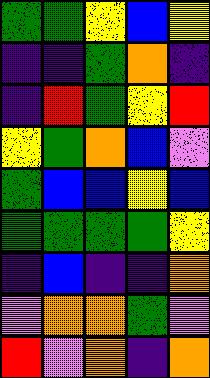[["green", "green", "yellow", "blue", "yellow"], ["indigo", "indigo", "green", "orange", "indigo"], ["indigo", "red", "green", "yellow", "red"], ["yellow", "green", "orange", "blue", "violet"], ["green", "blue", "blue", "yellow", "blue"], ["green", "green", "green", "green", "yellow"], ["indigo", "blue", "indigo", "indigo", "orange"], ["violet", "orange", "orange", "green", "violet"], ["red", "violet", "orange", "indigo", "orange"]]